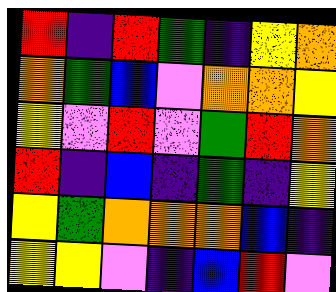[["red", "indigo", "red", "green", "indigo", "yellow", "orange"], ["orange", "green", "blue", "violet", "orange", "orange", "yellow"], ["yellow", "violet", "red", "violet", "green", "red", "orange"], ["red", "indigo", "blue", "indigo", "green", "indigo", "yellow"], ["yellow", "green", "orange", "orange", "orange", "blue", "indigo"], ["yellow", "yellow", "violet", "indigo", "blue", "red", "violet"]]